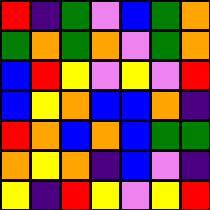[["red", "indigo", "green", "violet", "blue", "green", "orange"], ["green", "orange", "green", "orange", "violet", "green", "orange"], ["blue", "red", "yellow", "violet", "yellow", "violet", "red"], ["blue", "yellow", "orange", "blue", "blue", "orange", "indigo"], ["red", "orange", "blue", "orange", "blue", "green", "green"], ["orange", "yellow", "orange", "indigo", "blue", "violet", "indigo"], ["yellow", "indigo", "red", "yellow", "violet", "yellow", "red"]]